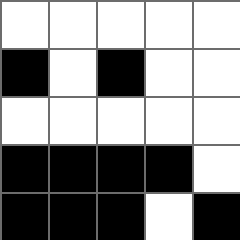[["white", "white", "white", "white", "white"], ["black", "white", "black", "white", "white"], ["white", "white", "white", "white", "white"], ["black", "black", "black", "black", "white"], ["black", "black", "black", "white", "black"]]